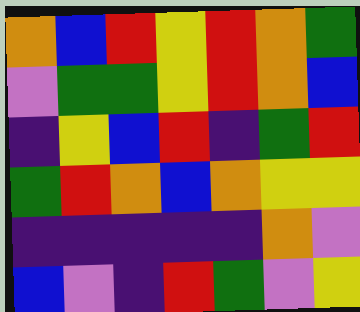[["orange", "blue", "red", "yellow", "red", "orange", "green"], ["violet", "green", "green", "yellow", "red", "orange", "blue"], ["indigo", "yellow", "blue", "red", "indigo", "green", "red"], ["green", "red", "orange", "blue", "orange", "yellow", "yellow"], ["indigo", "indigo", "indigo", "indigo", "indigo", "orange", "violet"], ["blue", "violet", "indigo", "red", "green", "violet", "yellow"]]